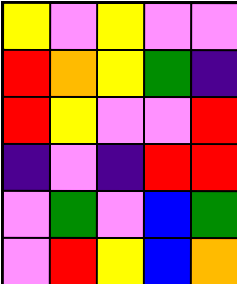[["yellow", "violet", "yellow", "violet", "violet"], ["red", "orange", "yellow", "green", "indigo"], ["red", "yellow", "violet", "violet", "red"], ["indigo", "violet", "indigo", "red", "red"], ["violet", "green", "violet", "blue", "green"], ["violet", "red", "yellow", "blue", "orange"]]